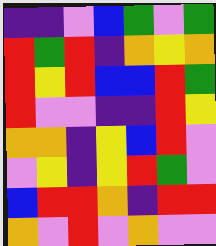[["indigo", "indigo", "violet", "blue", "green", "violet", "green"], ["red", "green", "red", "indigo", "orange", "yellow", "orange"], ["red", "yellow", "red", "blue", "blue", "red", "green"], ["red", "violet", "violet", "indigo", "indigo", "red", "yellow"], ["orange", "orange", "indigo", "yellow", "blue", "red", "violet"], ["violet", "yellow", "indigo", "yellow", "red", "green", "violet"], ["blue", "red", "red", "orange", "indigo", "red", "red"], ["orange", "violet", "red", "violet", "orange", "violet", "violet"]]